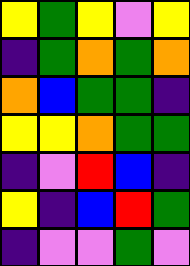[["yellow", "green", "yellow", "violet", "yellow"], ["indigo", "green", "orange", "green", "orange"], ["orange", "blue", "green", "green", "indigo"], ["yellow", "yellow", "orange", "green", "green"], ["indigo", "violet", "red", "blue", "indigo"], ["yellow", "indigo", "blue", "red", "green"], ["indigo", "violet", "violet", "green", "violet"]]